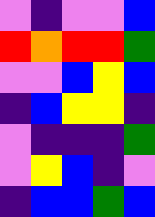[["violet", "indigo", "violet", "violet", "blue"], ["red", "orange", "red", "red", "green"], ["violet", "violet", "blue", "yellow", "blue"], ["indigo", "blue", "yellow", "yellow", "indigo"], ["violet", "indigo", "indigo", "indigo", "green"], ["violet", "yellow", "blue", "indigo", "violet"], ["indigo", "blue", "blue", "green", "blue"]]